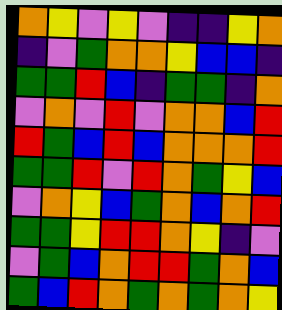[["orange", "yellow", "violet", "yellow", "violet", "indigo", "indigo", "yellow", "orange"], ["indigo", "violet", "green", "orange", "orange", "yellow", "blue", "blue", "indigo"], ["green", "green", "red", "blue", "indigo", "green", "green", "indigo", "orange"], ["violet", "orange", "violet", "red", "violet", "orange", "orange", "blue", "red"], ["red", "green", "blue", "red", "blue", "orange", "orange", "orange", "red"], ["green", "green", "red", "violet", "red", "orange", "green", "yellow", "blue"], ["violet", "orange", "yellow", "blue", "green", "orange", "blue", "orange", "red"], ["green", "green", "yellow", "red", "red", "orange", "yellow", "indigo", "violet"], ["violet", "green", "blue", "orange", "red", "red", "green", "orange", "blue"], ["green", "blue", "red", "orange", "green", "orange", "green", "orange", "yellow"]]